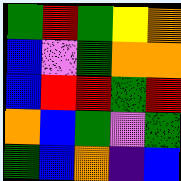[["green", "red", "green", "yellow", "orange"], ["blue", "violet", "green", "orange", "orange"], ["blue", "red", "red", "green", "red"], ["orange", "blue", "green", "violet", "green"], ["green", "blue", "orange", "indigo", "blue"]]